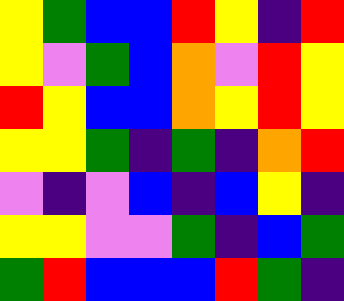[["yellow", "green", "blue", "blue", "red", "yellow", "indigo", "red"], ["yellow", "violet", "green", "blue", "orange", "violet", "red", "yellow"], ["red", "yellow", "blue", "blue", "orange", "yellow", "red", "yellow"], ["yellow", "yellow", "green", "indigo", "green", "indigo", "orange", "red"], ["violet", "indigo", "violet", "blue", "indigo", "blue", "yellow", "indigo"], ["yellow", "yellow", "violet", "violet", "green", "indigo", "blue", "green"], ["green", "red", "blue", "blue", "blue", "red", "green", "indigo"]]